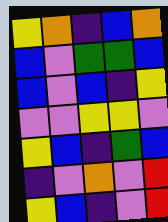[["yellow", "orange", "indigo", "blue", "orange"], ["blue", "violet", "green", "green", "blue"], ["blue", "violet", "blue", "indigo", "yellow"], ["violet", "violet", "yellow", "yellow", "violet"], ["yellow", "blue", "indigo", "green", "blue"], ["indigo", "violet", "orange", "violet", "red"], ["yellow", "blue", "indigo", "violet", "red"]]